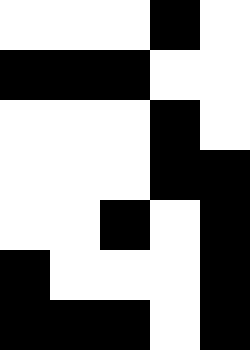[["white", "white", "white", "black", "white"], ["black", "black", "black", "white", "white"], ["white", "white", "white", "black", "white"], ["white", "white", "white", "black", "black"], ["white", "white", "black", "white", "black"], ["black", "white", "white", "white", "black"], ["black", "black", "black", "white", "black"]]